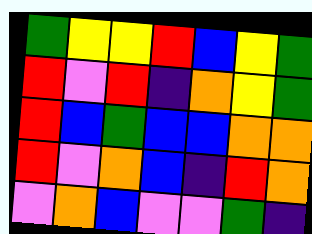[["green", "yellow", "yellow", "red", "blue", "yellow", "green"], ["red", "violet", "red", "indigo", "orange", "yellow", "green"], ["red", "blue", "green", "blue", "blue", "orange", "orange"], ["red", "violet", "orange", "blue", "indigo", "red", "orange"], ["violet", "orange", "blue", "violet", "violet", "green", "indigo"]]